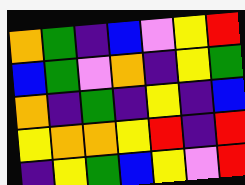[["orange", "green", "indigo", "blue", "violet", "yellow", "red"], ["blue", "green", "violet", "orange", "indigo", "yellow", "green"], ["orange", "indigo", "green", "indigo", "yellow", "indigo", "blue"], ["yellow", "orange", "orange", "yellow", "red", "indigo", "red"], ["indigo", "yellow", "green", "blue", "yellow", "violet", "red"]]